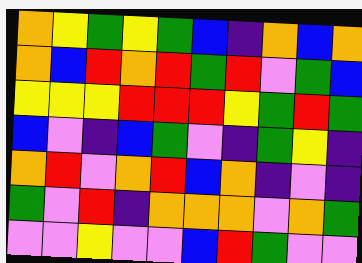[["orange", "yellow", "green", "yellow", "green", "blue", "indigo", "orange", "blue", "orange"], ["orange", "blue", "red", "orange", "red", "green", "red", "violet", "green", "blue"], ["yellow", "yellow", "yellow", "red", "red", "red", "yellow", "green", "red", "green"], ["blue", "violet", "indigo", "blue", "green", "violet", "indigo", "green", "yellow", "indigo"], ["orange", "red", "violet", "orange", "red", "blue", "orange", "indigo", "violet", "indigo"], ["green", "violet", "red", "indigo", "orange", "orange", "orange", "violet", "orange", "green"], ["violet", "violet", "yellow", "violet", "violet", "blue", "red", "green", "violet", "violet"]]